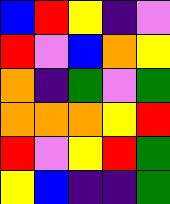[["blue", "red", "yellow", "indigo", "violet"], ["red", "violet", "blue", "orange", "yellow"], ["orange", "indigo", "green", "violet", "green"], ["orange", "orange", "orange", "yellow", "red"], ["red", "violet", "yellow", "red", "green"], ["yellow", "blue", "indigo", "indigo", "green"]]